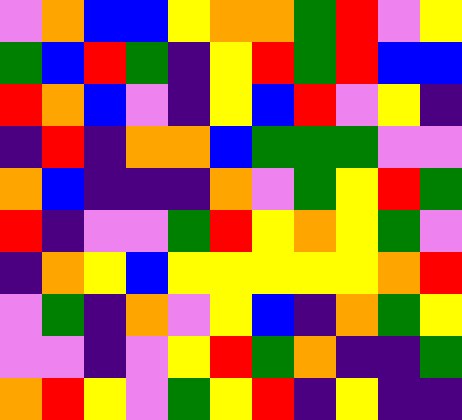[["violet", "orange", "blue", "blue", "yellow", "orange", "orange", "green", "red", "violet", "yellow"], ["green", "blue", "red", "green", "indigo", "yellow", "red", "green", "red", "blue", "blue"], ["red", "orange", "blue", "violet", "indigo", "yellow", "blue", "red", "violet", "yellow", "indigo"], ["indigo", "red", "indigo", "orange", "orange", "blue", "green", "green", "green", "violet", "violet"], ["orange", "blue", "indigo", "indigo", "indigo", "orange", "violet", "green", "yellow", "red", "green"], ["red", "indigo", "violet", "violet", "green", "red", "yellow", "orange", "yellow", "green", "violet"], ["indigo", "orange", "yellow", "blue", "yellow", "yellow", "yellow", "yellow", "yellow", "orange", "red"], ["violet", "green", "indigo", "orange", "violet", "yellow", "blue", "indigo", "orange", "green", "yellow"], ["violet", "violet", "indigo", "violet", "yellow", "red", "green", "orange", "indigo", "indigo", "green"], ["orange", "red", "yellow", "violet", "green", "yellow", "red", "indigo", "yellow", "indigo", "indigo"]]